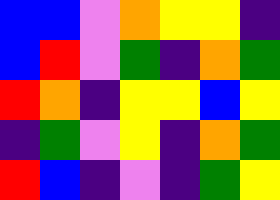[["blue", "blue", "violet", "orange", "yellow", "yellow", "indigo"], ["blue", "red", "violet", "green", "indigo", "orange", "green"], ["red", "orange", "indigo", "yellow", "yellow", "blue", "yellow"], ["indigo", "green", "violet", "yellow", "indigo", "orange", "green"], ["red", "blue", "indigo", "violet", "indigo", "green", "yellow"]]